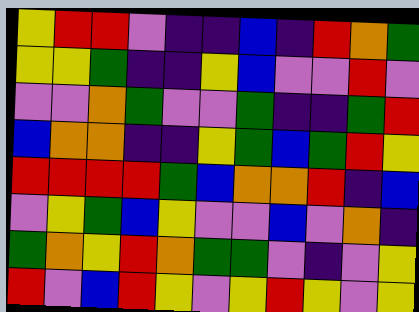[["yellow", "red", "red", "violet", "indigo", "indigo", "blue", "indigo", "red", "orange", "green"], ["yellow", "yellow", "green", "indigo", "indigo", "yellow", "blue", "violet", "violet", "red", "violet"], ["violet", "violet", "orange", "green", "violet", "violet", "green", "indigo", "indigo", "green", "red"], ["blue", "orange", "orange", "indigo", "indigo", "yellow", "green", "blue", "green", "red", "yellow"], ["red", "red", "red", "red", "green", "blue", "orange", "orange", "red", "indigo", "blue"], ["violet", "yellow", "green", "blue", "yellow", "violet", "violet", "blue", "violet", "orange", "indigo"], ["green", "orange", "yellow", "red", "orange", "green", "green", "violet", "indigo", "violet", "yellow"], ["red", "violet", "blue", "red", "yellow", "violet", "yellow", "red", "yellow", "violet", "yellow"]]